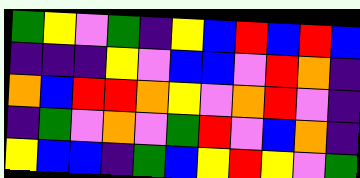[["green", "yellow", "violet", "green", "indigo", "yellow", "blue", "red", "blue", "red", "blue"], ["indigo", "indigo", "indigo", "yellow", "violet", "blue", "blue", "violet", "red", "orange", "indigo"], ["orange", "blue", "red", "red", "orange", "yellow", "violet", "orange", "red", "violet", "indigo"], ["indigo", "green", "violet", "orange", "violet", "green", "red", "violet", "blue", "orange", "indigo"], ["yellow", "blue", "blue", "indigo", "green", "blue", "yellow", "red", "yellow", "violet", "green"]]